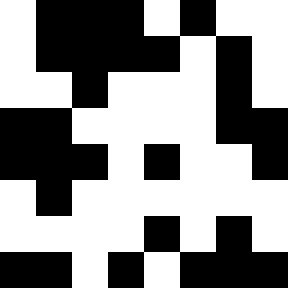[["white", "black", "black", "black", "white", "black", "white", "white"], ["white", "black", "black", "black", "black", "white", "black", "white"], ["white", "white", "black", "white", "white", "white", "black", "white"], ["black", "black", "white", "white", "white", "white", "black", "black"], ["black", "black", "black", "white", "black", "white", "white", "black"], ["white", "black", "white", "white", "white", "white", "white", "white"], ["white", "white", "white", "white", "black", "white", "black", "white"], ["black", "black", "white", "black", "white", "black", "black", "black"]]